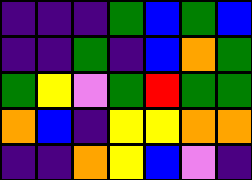[["indigo", "indigo", "indigo", "green", "blue", "green", "blue"], ["indigo", "indigo", "green", "indigo", "blue", "orange", "green"], ["green", "yellow", "violet", "green", "red", "green", "green"], ["orange", "blue", "indigo", "yellow", "yellow", "orange", "orange"], ["indigo", "indigo", "orange", "yellow", "blue", "violet", "indigo"]]